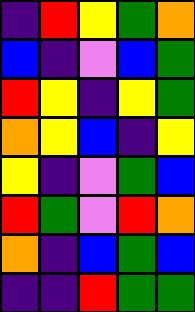[["indigo", "red", "yellow", "green", "orange"], ["blue", "indigo", "violet", "blue", "green"], ["red", "yellow", "indigo", "yellow", "green"], ["orange", "yellow", "blue", "indigo", "yellow"], ["yellow", "indigo", "violet", "green", "blue"], ["red", "green", "violet", "red", "orange"], ["orange", "indigo", "blue", "green", "blue"], ["indigo", "indigo", "red", "green", "green"]]